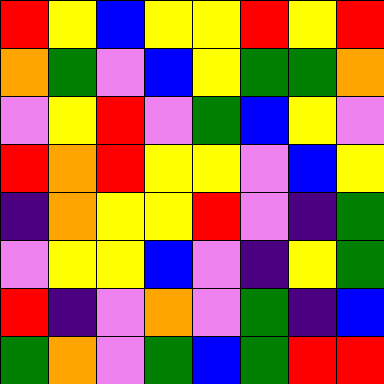[["red", "yellow", "blue", "yellow", "yellow", "red", "yellow", "red"], ["orange", "green", "violet", "blue", "yellow", "green", "green", "orange"], ["violet", "yellow", "red", "violet", "green", "blue", "yellow", "violet"], ["red", "orange", "red", "yellow", "yellow", "violet", "blue", "yellow"], ["indigo", "orange", "yellow", "yellow", "red", "violet", "indigo", "green"], ["violet", "yellow", "yellow", "blue", "violet", "indigo", "yellow", "green"], ["red", "indigo", "violet", "orange", "violet", "green", "indigo", "blue"], ["green", "orange", "violet", "green", "blue", "green", "red", "red"]]